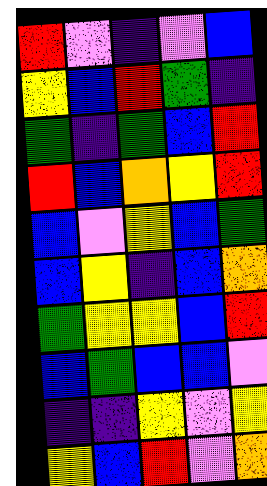[["red", "violet", "indigo", "violet", "blue"], ["yellow", "blue", "red", "green", "indigo"], ["green", "indigo", "green", "blue", "red"], ["red", "blue", "orange", "yellow", "red"], ["blue", "violet", "yellow", "blue", "green"], ["blue", "yellow", "indigo", "blue", "orange"], ["green", "yellow", "yellow", "blue", "red"], ["blue", "green", "blue", "blue", "violet"], ["indigo", "indigo", "yellow", "violet", "yellow"], ["yellow", "blue", "red", "violet", "orange"]]